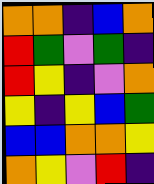[["orange", "orange", "indigo", "blue", "orange"], ["red", "green", "violet", "green", "indigo"], ["red", "yellow", "indigo", "violet", "orange"], ["yellow", "indigo", "yellow", "blue", "green"], ["blue", "blue", "orange", "orange", "yellow"], ["orange", "yellow", "violet", "red", "indigo"]]